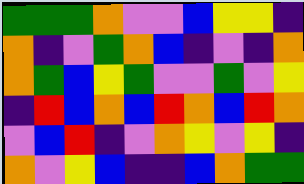[["green", "green", "green", "orange", "violet", "violet", "blue", "yellow", "yellow", "indigo"], ["orange", "indigo", "violet", "green", "orange", "blue", "indigo", "violet", "indigo", "orange"], ["orange", "green", "blue", "yellow", "green", "violet", "violet", "green", "violet", "yellow"], ["indigo", "red", "blue", "orange", "blue", "red", "orange", "blue", "red", "orange"], ["violet", "blue", "red", "indigo", "violet", "orange", "yellow", "violet", "yellow", "indigo"], ["orange", "violet", "yellow", "blue", "indigo", "indigo", "blue", "orange", "green", "green"]]